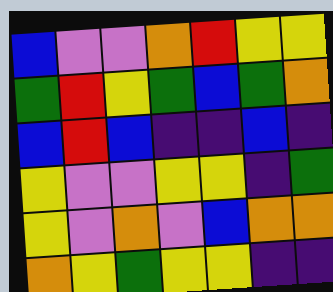[["blue", "violet", "violet", "orange", "red", "yellow", "yellow"], ["green", "red", "yellow", "green", "blue", "green", "orange"], ["blue", "red", "blue", "indigo", "indigo", "blue", "indigo"], ["yellow", "violet", "violet", "yellow", "yellow", "indigo", "green"], ["yellow", "violet", "orange", "violet", "blue", "orange", "orange"], ["orange", "yellow", "green", "yellow", "yellow", "indigo", "indigo"]]